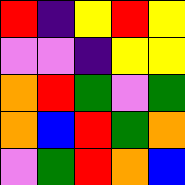[["red", "indigo", "yellow", "red", "yellow"], ["violet", "violet", "indigo", "yellow", "yellow"], ["orange", "red", "green", "violet", "green"], ["orange", "blue", "red", "green", "orange"], ["violet", "green", "red", "orange", "blue"]]